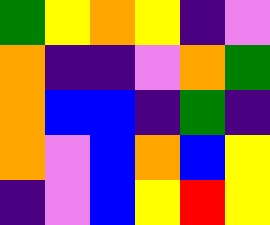[["green", "yellow", "orange", "yellow", "indigo", "violet"], ["orange", "indigo", "indigo", "violet", "orange", "green"], ["orange", "blue", "blue", "indigo", "green", "indigo"], ["orange", "violet", "blue", "orange", "blue", "yellow"], ["indigo", "violet", "blue", "yellow", "red", "yellow"]]